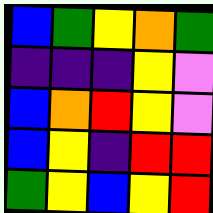[["blue", "green", "yellow", "orange", "green"], ["indigo", "indigo", "indigo", "yellow", "violet"], ["blue", "orange", "red", "yellow", "violet"], ["blue", "yellow", "indigo", "red", "red"], ["green", "yellow", "blue", "yellow", "red"]]